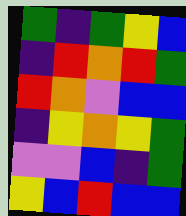[["green", "indigo", "green", "yellow", "blue"], ["indigo", "red", "orange", "red", "green"], ["red", "orange", "violet", "blue", "blue"], ["indigo", "yellow", "orange", "yellow", "green"], ["violet", "violet", "blue", "indigo", "green"], ["yellow", "blue", "red", "blue", "blue"]]